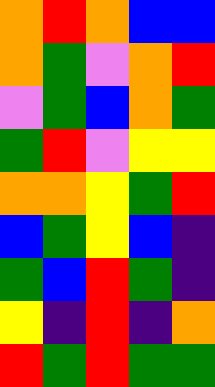[["orange", "red", "orange", "blue", "blue"], ["orange", "green", "violet", "orange", "red"], ["violet", "green", "blue", "orange", "green"], ["green", "red", "violet", "yellow", "yellow"], ["orange", "orange", "yellow", "green", "red"], ["blue", "green", "yellow", "blue", "indigo"], ["green", "blue", "red", "green", "indigo"], ["yellow", "indigo", "red", "indigo", "orange"], ["red", "green", "red", "green", "green"]]